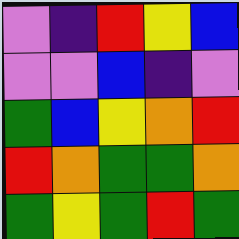[["violet", "indigo", "red", "yellow", "blue"], ["violet", "violet", "blue", "indigo", "violet"], ["green", "blue", "yellow", "orange", "red"], ["red", "orange", "green", "green", "orange"], ["green", "yellow", "green", "red", "green"]]